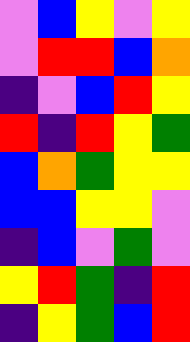[["violet", "blue", "yellow", "violet", "yellow"], ["violet", "red", "red", "blue", "orange"], ["indigo", "violet", "blue", "red", "yellow"], ["red", "indigo", "red", "yellow", "green"], ["blue", "orange", "green", "yellow", "yellow"], ["blue", "blue", "yellow", "yellow", "violet"], ["indigo", "blue", "violet", "green", "violet"], ["yellow", "red", "green", "indigo", "red"], ["indigo", "yellow", "green", "blue", "red"]]